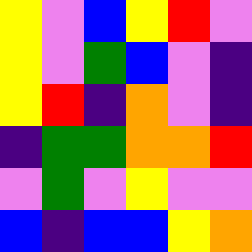[["yellow", "violet", "blue", "yellow", "red", "violet"], ["yellow", "violet", "green", "blue", "violet", "indigo"], ["yellow", "red", "indigo", "orange", "violet", "indigo"], ["indigo", "green", "green", "orange", "orange", "red"], ["violet", "green", "violet", "yellow", "violet", "violet"], ["blue", "indigo", "blue", "blue", "yellow", "orange"]]